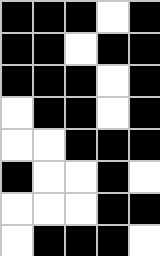[["black", "black", "black", "white", "black"], ["black", "black", "white", "black", "black"], ["black", "black", "black", "white", "black"], ["white", "black", "black", "white", "black"], ["white", "white", "black", "black", "black"], ["black", "white", "white", "black", "white"], ["white", "white", "white", "black", "black"], ["white", "black", "black", "black", "white"]]